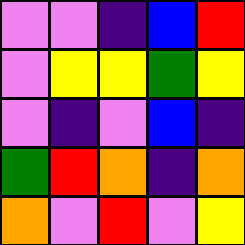[["violet", "violet", "indigo", "blue", "red"], ["violet", "yellow", "yellow", "green", "yellow"], ["violet", "indigo", "violet", "blue", "indigo"], ["green", "red", "orange", "indigo", "orange"], ["orange", "violet", "red", "violet", "yellow"]]